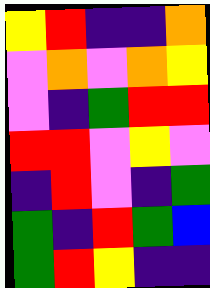[["yellow", "red", "indigo", "indigo", "orange"], ["violet", "orange", "violet", "orange", "yellow"], ["violet", "indigo", "green", "red", "red"], ["red", "red", "violet", "yellow", "violet"], ["indigo", "red", "violet", "indigo", "green"], ["green", "indigo", "red", "green", "blue"], ["green", "red", "yellow", "indigo", "indigo"]]